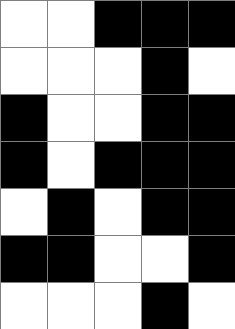[["white", "white", "black", "black", "black"], ["white", "white", "white", "black", "white"], ["black", "white", "white", "black", "black"], ["black", "white", "black", "black", "black"], ["white", "black", "white", "black", "black"], ["black", "black", "white", "white", "black"], ["white", "white", "white", "black", "white"]]